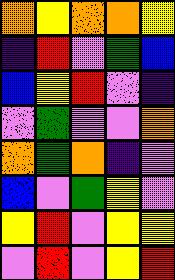[["orange", "yellow", "orange", "orange", "yellow"], ["indigo", "red", "violet", "green", "blue"], ["blue", "yellow", "red", "violet", "indigo"], ["violet", "green", "violet", "violet", "orange"], ["orange", "green", "orange", "indigo", "violet"], ["blue", "violet", "green", "yellow", "violet"], ["yellow", "red", "violet", "yellow", "yellow"], ["violet", "red", "violet", "yellow", "red"]]